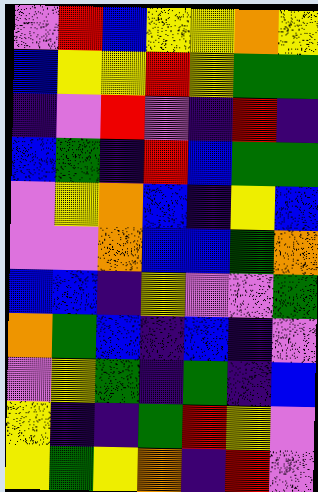[["violet", "red", "blue", "yellow", "yellow", "orange", "yellow"], ["blue", "yellow", "yellow", "red", "yellow", "green", "green"], ["indigo", "violet", "red", "violet", "indigo", "red", "indigo"], ["blue", "green", "indigo", "red", "blue", "green", "green"], ["violet", "yellow", "orange", "blue", "indigo", "yellow", "blue"], ["violet", "violet", "orange", "blue", "blue", "green", "orange"], ["blue", "blue", "indigo", "yellow", "violet", "violet", "green"], ["orange", "green", "blue", "indigo", "blue", "indigo", "violet"], ["violet", "yellow", "green", "indigo", "green", "indigo", "blue"], ["yellow", "indigo", "indigo", "green", "red", "yellow", "violet"], ["yellow", "green", "yellow", "orange", "indigo", "red", "violet"]]